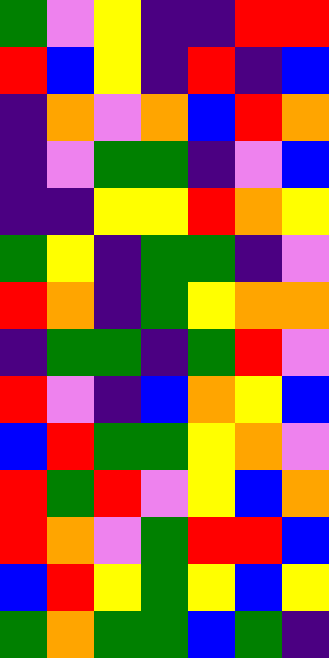[["green", "violet", "yellow", "indigo", "indigo", "red", "red"], ["red", "blue", "yellow", "indigo", "red", "indigo", "blue"], ["indigo", "orange", "violet", "orange", "blue", "red", "orange"], ["indigo", "violet", "green", "green", "indigo", "violet", "blue"], ["indigo", "indigo", "yellow", "yellow", "red", "orange", "yellow"], ["green", "yellow", "indigo", "green", "green", "indigo", "violet"], ["red", "orange", "indigo", "green", "yellow", "orange", "orange"], ["indigo", "green", "green", "indigo", "green", "red", "violet"], ["red", "violet", "indigo", "blue", "orange", "yellow", "blue"], ["blue", "red", "green", "green", "yellow", "orange", "violet"], ["red", "green", "red", "violet", "yellow", "blue", "orange"], ["red", "orange", "violet", "green", "red", "red", "blue"], ["blue", "red", "yellow", "green", "yellow", "blue", "yellow"], ["green", "orange", "green", "green", "blue", "green", "indigo"]]